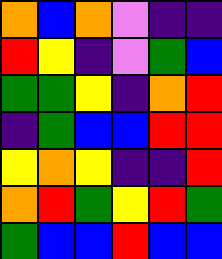[["orange", "blue", "orange", "violet", "indigo", "indigo"], ["red", "yellow", "indigo", "violet", "green", "blue"], ["green", "green", "yellow", "indigo", "orange", "red"], ["indigo", "green", "blue", "blue", "red", "red"], ["yellow", "orange", "yellow", "indigo", "indigo", "red"], ["orange", "red", "green", "yellow", "red", "green"], ["green", "blue", "blue", "red", "blue", "blue"]]